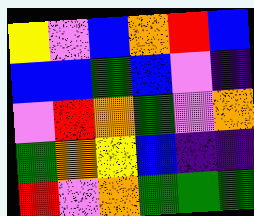[["yellow", "violet", "blue", "orange", "red", "blue"], ["blue", "blue", "green", "blue", "violet", "indigo"], ["violet", "red", "orange", "green", "violet", "orange"], ["green", "orange", "yellow", "blue", "indigo", "indigo"], ["red", "violet", "orange", "green", "green", "green"]]